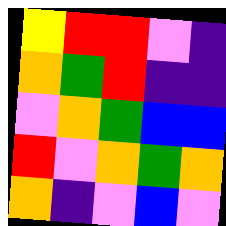[["yellow", "red", "red", "violet", "indigo"], ["orange", "green", "red", "indigo", "indigo"], ["violet", "orange", "green", "blue", "blue"], ["red", "violet", "orange", "green", "orange"], ["orange", "indigo", "violet", "blue", "violet"]]